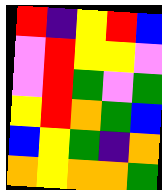[["red", "indigo", "yellow", "red", "blue"], ["violet", "red", "yellow", "yellow", "violet"], ["violet", "red", "green", "violet", "green"], ["yellow", "red", "orange", "green", "blue"], ["blue", "yellow", "green", "indigo", "orange"], ["orange", "yellow", "orange", "orange", "green"]]